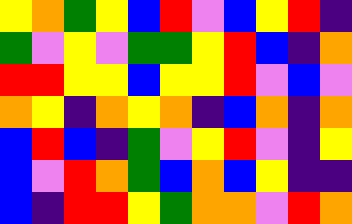[["yellow", "orange", "green", "yellow", "blue", "red", "violet", "blue", "yellow", "red", "indigo"], ["green", "violet", "yellow", "violet", "green", "green", "yellow", "red", "blue", "indigo", "orange"], ["red", "red", "yellow", "yellow", "blue", "yellow", "yellow", "red", "violet", "blue", "violet"], ["orange", "yellow", "indigo", "orange", "yellow", "orange", "indigo", "blue", "orange", "indigo", "orange"], ["blue", "red", "blue", "indigo", "green", "violet", "yellow", "red", "violet", "indigo", "yellow"], ["blue", "violet", "red", "orange", "green", "blue", "orange", "blue", "yellow", "indigo", "indigo"], ["blue", "indigo", "red", "red", "yellow", "green", "orange", "orange", "violet", "red", "orange"]]